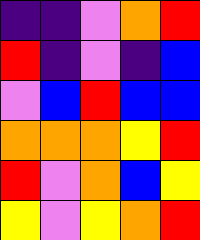[["indigo", "indigo", "violet", "orange", "red"], ["red", "indigo", "violet", "indigo", "blue"], ["violet", "blue", "red", "blue", "blue"], ["orange", "orange", "orange", "yellow", "red"], ["red", "violet", "orange", "blue", "yellow"], ["yellow", "violet", "yellow", "orange", "red"]]